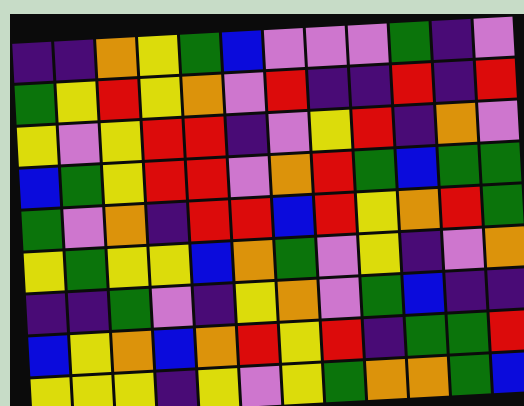[["indigo", "indigo", "orange", "yellow", "green", "blue", "violet", "violet", "violet", "green", "indigo", "violet"], ["green", "yellow", "red", "yellow", "orange", "violet", "red", "indigo", "indigo", "red", "indigo", "red"], ["yellow", "violet", "yellow", "red", "red", "indigo", "violet", "yellow", "red", "indigo", "orange", "violet"], ["blue", "green", "yellow", "red", "red", "violet", "orange", "red", "green", "blue", "green", "green"], ["green", "violet", "orange", "indigo", "red", "red", "blue", "red", "yellow", "orange", "red", "green"], ["yellow", "green", "yellow", "yellow", "blue", "orange", "green", "violet", "yellow", "indigo", "violet", "orange"], ["indigo", "indigo", "green", "violet", "indigo", "yellow", "orange", "violet", "green", "blue", "indigo", "indigo"], ["blue", "yellow", "orange", "blue", "orange", "red", "yellow", "red", "indigo", "green", "green", "red"], ["yellow", "yellow", "yellow", "indigo", "yellow", "violet", "yellow", "green", "orange", "orange", "green", "blue"]]